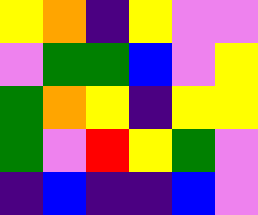[["yellow", "orange", "indigo", "yellow", "violet", "violet"], ["violet", "green", "green", "blue", "violet", "yellow"], ["green", "orange", "yellow", "indigo", "yellow", "yellow"], ["green", "violet", "red", "yellow", "green", "violet"], ["indigo", "blue", "indigo", "indigo", "blue", "violet"]]